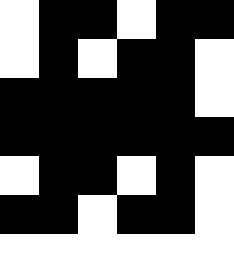[["white", "black", "black", "white", "black", "black"], ["white", "black", "white", "black", "black", "white"], ["black", "black", "black", "black", "black", "white"], ["black", "black", "black", "black", "black", "black"], ["white", "black", "black", "white", "black", "white"], ["black", "black", "white", "black", "black", "white"], ["white", "white", "white", "white", "white", "white"]]